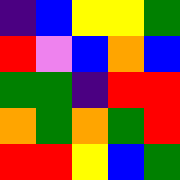[["indigo", "blue", "yellow", "yellow", "green"], ["red", "violet", "blue", "orange", "blue"], ["green", "green", "indigo", "red", "red"], ["orange", "green", "orange", "green", "red"], ["red", "red", "yellow", "blue", "green"]]